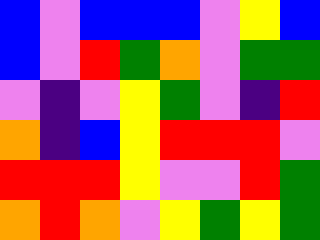[["blue", "violet", "blue", "blue", "blue", "violet", "yellow", "blue"], ["blue", "violet", "red", "green", "orange", "violet", "green", "green"], ["violet", "indigo", "violet", "yellow", "green", "violet", "indigo", "red"], ["orange", "indigo", "blue", "yellow", "red", "red", "red", "violet"], ["red", "red", "red", "yellow", "violet", "violet", "red", "green"], ["orange", "red", "orange", "violet", "yellow", "green", "yellow", "green"]]